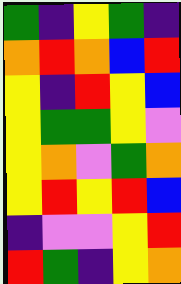[["green", "indigo", "yellow", "green", "indigo"], ["orange", "red", "orange", "blue", "red"], ["yellow", "indigo", "red", "yellow", "blue"], ["yellow", "green", "green", "yellow", "violet"], ["yellow", "orange", "violet", "green", "orange"], ["yellow", "red", "yellow", "red", "blue"], ["indigo", "violet", "violet", "yellow", "red"], ["red", "green", "indigo", "yellow", "orange"]]